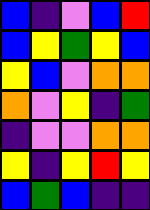[["blue", "indigo", "violet", "blue", "red"], ["blue", "yellow", "green", "yellow", "blue"], ["yellow", "blue", "violet", "orange", "orange"], ["orange", "violet", "yellow", "indigo", "green"], ["indigo", "violet", "violet", "orange", "orange"], ["yellow", "indigo", "yellow", "red", "yellow"], ["blue", "green", "blue", "indigo", "indigo"]]